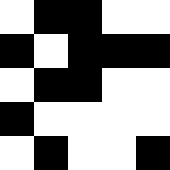[["white", "black", "black", "white", "white"], ["black", "white", "black", "black", "black"], ["white", "black", "black", "white", "white"], ["black", "white", "white", "white", "white"], ["white", "black", "white", "white", "black"]]